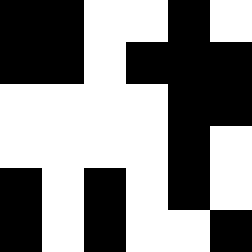[["black", "black", "white", "white", "black", "white"], ["black", "black", "white", "black", "black", "black"], ["white", "white", "white", "white", "black", "black"], ["white", "white", "white", "white", "black", "white"], ["black", "white", "black", "white", "black", "white"], ["black", "white", "black", "white", "white", "black"]]